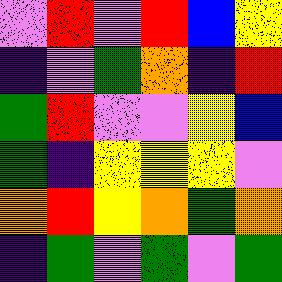[["violet", "red", "violet", "red", "blue", "yellow"], ["indigo", "violet", "green", "orange", "indigo", "red"], ["green", "red", "violet", "violet", "yellow", "blue"], ["green", "indigo", "yellow", "yellow", "yellow", "violet"], ["orange", "red", "yellow", "orange", "green", "orange"], ["indigo", "green", "violet", "green", "violet", "green"]]